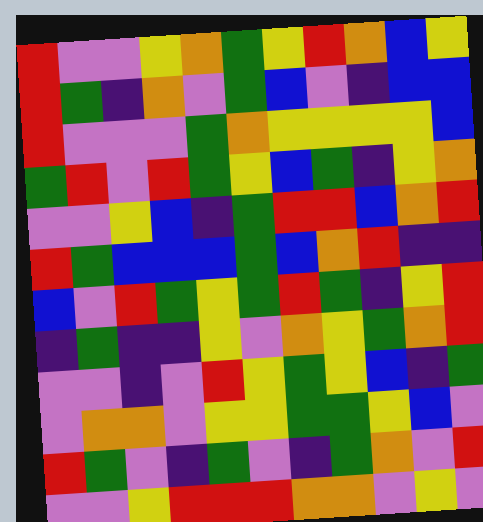[["red", "violet", "violet", "yellow", "orange", "green", "yellow", "red", "orange", "blue", "yellow"], ["red", "green", "indigo", "orange", "violet", "green", "blue", "violet", "indigo", "blue", "blue"], ["red", "violet", "violet", "violet", "green", "orange", "yellow", "yellow", "yellow", "yellow", "blue"], ["green", "red", "violet", "red", "green", "yellow", "blue", "green", "indigo", "yellow", "orange"], ["violet", "violet", "yellow", "blue", "indigo", "green", "red", "red", "blue", "orange", "red"], ["red", "green", "blue", "blue", "blue", "green", "blue", "orange", "red", "indigo", "indigo"], ["blue", "violet", "red", "green", "yellow", "green", "red", "green", "indigo", "yellow", "red"], ["indigo", "green", "indigo", "indigo", "yellow", "violet", "orange", "yellow", "green", "orange", "red"], ["violet", "violet", "indigo", "violet", "red", "yellow", "green", "yellow", "blue", "indigo", "green"], ["violet", "orange", "orange", "violet", "yellow", "yellow", "green", "green", "yellow", "blue", "violet"], ["red", "green", "violet", "indigo", "green", "violet", "indigo", "green", "orange", "violet", "red"], ["violet", "violet", "yellow", "red", "red", "red", "orange", "orange", "violet", "yellow", "violet"]]